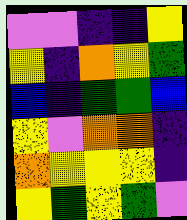[["violet", "violet", "indigo", "indigo", "yellow"], ["yellow", "indigo", "orange", "yellow", "green"], ["blue", "indigo", "green", "green", "blue"], ["yellow", "violet", "orange", "orange", "indigo"], ["orange", "yellow", "yellow", "yellow", "indigo"], ["yellow", "green", "yellow", "green", "violet"]]